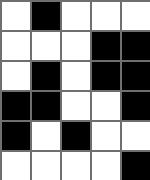[["white", "black", "white", "white", "white"], ["white", "white", "white", "black", "black"], ["white", "black", "white", "black", "black"], ["black", "black", "white", "white", "black"], ["black", "white", "black", "white", "white"], ["white", "white", "white", "white", "black"]]